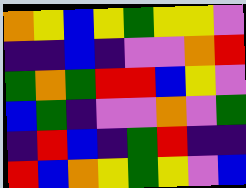[["orange", "yellow", "blue", "yellow", "green", "yellow", "yellow", "violet"], ["indigo", "indigo", "blue", "indigo", "violet", "violet", "orange", "red"], ["green", "orange", "green", "red", "red", "blue", "yellow", "violet"], ["blue", "green", "indigo", "violet", "violet", "orange", "violet", "green"], ["indigo", "red", "blue", "indigo", "green", "red", "indigo", "indigo"], ["red", "blue", "orange", "yellow", "green", "yellow", "violet", "blue"]]